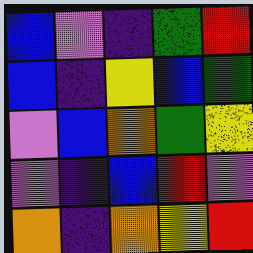[["blue", "violet", "indigo", "green", "red"], ["blue", "indigo", "yellow", "blue", "green"], ["violet", "blue", "orange", "green", "yellow"], ["violet", "indigo", "blue", "red", "violet"], ["orange", "indigo", "orange", "yellow", "red"]]